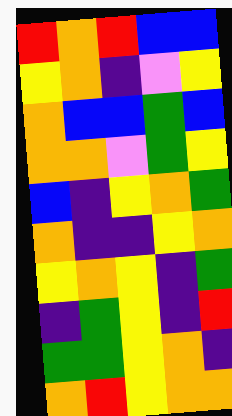[["red", "orange", "red", "blue", "blue"], ["yellow", "orange", "indigo", "violet", "yellow"], ["orange", "blue", "blue", "green", "blue"], ["orange", "orange", "violet", "green", "yellow"], ["blue", "indigo", "yellow", "orange", "green"], ["orange", "indigo", "indigo", "yellow", "orange"], ["yellow", "orange", "yellow", "indigo", "green"], ["indigo", "green", "yellow", "indigo", "red"], ["green", "green", "yellow", "orange", "indigo"], ["orange", "red", "yellow", "orange", "orange"]]